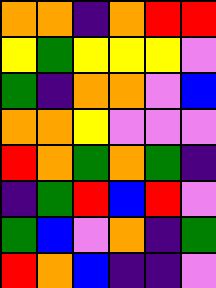[["orange", "orange", "indigo", "orange", "red", "red"], ["yellow", "green", "yellow", "yellow", "yellow", "violet"], ["green", "indigo", "orange", "orange", "violet", "blue"], ["orange", "orange", "yellow", "violet", "violet", "violet"], ["red", "orange", "green", "orange", "green", "indigo"], ["indigo", "green", "red", "blue", "red", "violet"], ["green", "blue", "violet", "orange", "indigo", "green"], ["red", "orange", "blue", "indigo", "indigo", "violet"]]